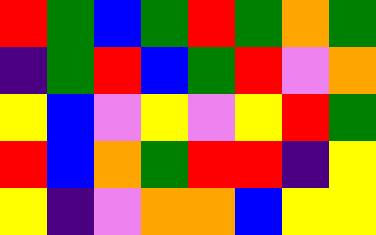[["red", "green", "blue", "green", "red", "green", "orange", "green"], ["indigo", "green", "red", "blue", "green", "red", "violet", "orange"], ["yellow", "blue", "violet", "yellow", "violet", "yellow", "red", "green"], ["red", "blue", "orange", "green", "red", "red", "indigo", "yellow"], ["yellow", "indigo", "violet", "orange", "orange", "blue", "yellow", "yellow"]]